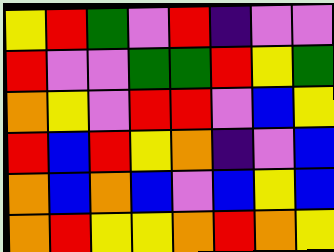[["yellow", "red", "green", "violet", "red", "indigo", "violet", "violet"], ["red", "violet", "violet", "green", "green", "red", "yellow", "green"], ["orange", "yellow", "violet", "red", "red", "violet", "blue", "yellow"], ["red", "blue", "red", "yellow", "orange", "indigo", "violet", "blue"], ["orange", "blue", "orange", "blue", "violet", "blue", "yellow", "blue"], ["orange", "red", "yellow", "yellow", "orange", "red", "orange", "yellow"]]